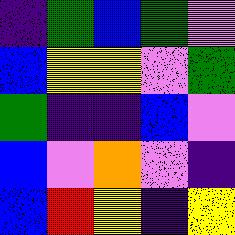[["indigo", "green", "blue", "green", "violet"], ["blue", "yellow", "yellow", "violet", "green"], ["green", "indigo", "indigo", "blue", "violet"], ["blue", "violet", "orange", "violet", "indigo"], ["blue", "red", "yellow", "indigo", "yellow"]]